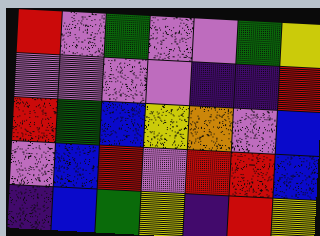[["red", "violet", "green", "violet", "violet", "green", "yellow"], ["violet", "violet", "violet", "violet", "indigo", "indigo", "red"], ["red", "green", "blue", "yellow", "orange", "violet", "blue"], ["violet", "blue", "red", "violet", "red", "red", "blue"], ["indigo", "blue", "green", "yellow", "indigo", "red", "yellow"]]